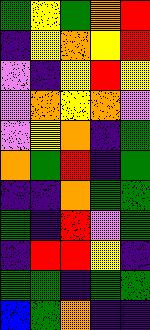[["green", "yellow", "green", "orange", "red"], ["indigo", "yellow", "orange", "yellow", "red"], ["violet", "indigo", "yellow", "red", "yellow"], ["violet", "orange", "yellow", "orange", "violet"], ["violet", "yellow", "orange", "indigo", "green"], ["orange", "green", "red", "indigo", "green"], ["indigo", "indigo", "orange", "green", "green"], ["green", "indigo", "red", "violet", "green"], ["indigo", "red", "red", "yellow", "indigo"], ["green", "green", "indigo", "green", "green"], ["blue", "green", "orange", "indigo", "indigo"]]